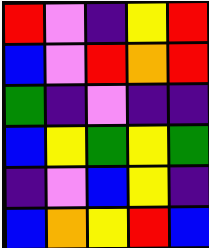[["red", "violet", "indigo", "yellow", "red"], ["blue", "violet", "red", "orange", "red"], ["green", "indigo", "violet", "indigo", "indigo"], ["blue", "yellow", "green", "yellow", "green"], ["indigo", "violet", "blue", "yellow", "indigo"], ["blue", "orange", "yellow", "red", "blue"]]